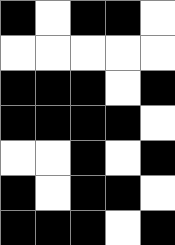[["black", "white", "black", "black", "white"], ["white", "white", "white", "white", "white"], ["black", "black", "black", "white", "black"], ["black", "black", "black", "black", "white"], ["white", "white", "black", "white", "black"], ["black", "white", "black", "black", "white"], ["black", "black", "black", "white", "black"]]